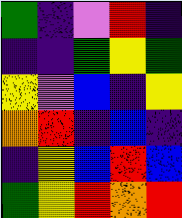[["green", "indigo", "violet", "red", "indigo"], ["indigo", "indigo", "green", "yellow", "green"], ["yellow", "violet", "blue", "indigo", "yellow"], ["orange", "red", "indigo", "blue", "indigo"], ["indigo", "yellow", "blue", "red", "blue"], ["green", "yellow", "red", "orange", "red"]]